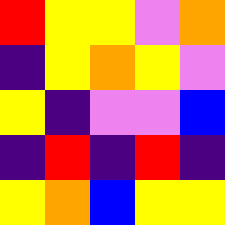[["red", "yellow", "yellow", "violet", "orange"], ["indigo", "yellow", "orange", "yellow", "violet"], ["yellow", "indigo", "violet", "violet", "blue"], ["indigo", "red", "indigo", "red", "indigo"], ["yellow", "orange", "blue", "yellow", "yellow"]]